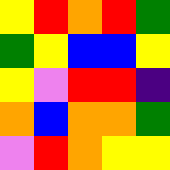[["yellow", "red", "orange", "red", "green"], ["green", "yellow", "blue", "blue", "yellow"], ["yellow", "violet", "red", "red", "indigo"], ["orange", "blue", "orange", "orange", "green"], ["violet", "red", "orange", "yellow", "yellow"]]